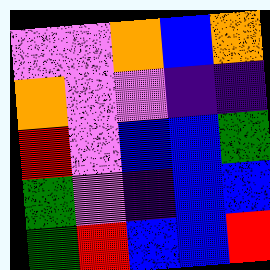[["violet", "violet", "orange", "blue", "orange"], ["orange", "violet", "violet", "indigo", "indigo"], ["red", "violet", "blue", "blue", "green"], ["green", "violet", "indigo", "blue", "blue"], ["green", "red", "blue", "blue", "red"]]